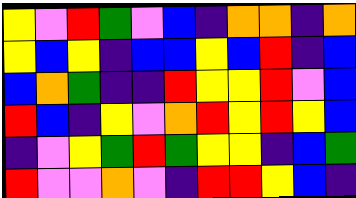[["yellow", "violet", "red", "green", "violet", "blue", "indigo", "orange", "orange", "indigo", "orange"], ["yellow", "blue", "yellow", "indigo", "blue", "blue", "yellow", "blue", "red", "indigo", "blue"], ["blue", "orange", "green", "indigo", "indigo", "red", "yellow", "yellow", "red", "violet", "blue"], ["red", "blue", "indigo", "yellow", "violet", "orange", "red", "yellow", "red", "yellow", "blue"], ["indigo", "violet", "yellow", "green", "red", "green", "yellow", "yellow", "indigo", "blue", "green"], ["red", "violet", "violet", "orange", "violet", "indigo", "red", "red", "yellow", "blue", "indigo"]]